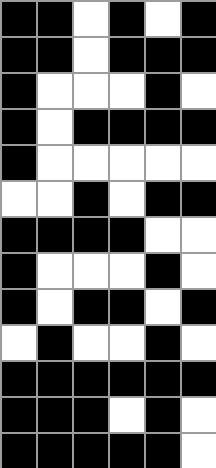[["black", "black", "white", "black", "white", "black"], ["black", "black", "white", "black", "black", "black"], ["black", "white", "white", "white", "black", "white"], ["black", "white", "black", "black", "black", "black"], ["black", "white", "white", "white", "white", "white"], ["white", "white", "black", "white", "black", "black"], ["black", "black", "black", "black", "white", "white"], ["black", "white", "white", "white", "black", "white"], ["black", "white", "black", "black", "white", "black"], ["white", "black", "white", "white", "black", "white"], ["black", "black", "black", "black", "black", "black"], ["black", "black", "black", "white", "black", "white"], ["black", "black", "black", "black", "black", "white"]]